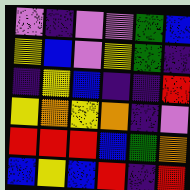[["violet", "indigo", "violet", "violet", "green", "blue"], ["yellow", "blue", "violet", "yellow", "green", "indigo"], ["indigo", "yellow", "blue", "indigo", "indigo", "red"], ["yellow", "orange", "yellow", "orange", "indigo", "violet"], ["red", "red", "red", "blue", "green", "orange"], ["blue", "yellow", "blue", "red", "indigo", "red"]]